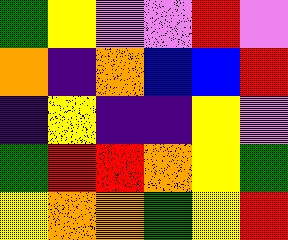[["green", "yellow", "violet", "violet", "red", "violet"], ["orange", "indigo", "orange", "blue", "blue", "red"], ["indigo", "yellow", "indigo", "indigo", "yellow", "violet"], ["green", "red", "red", "orange", "yellow", "green"], ["yellow", "orange", "orange", "green", "yellow", "red"]]